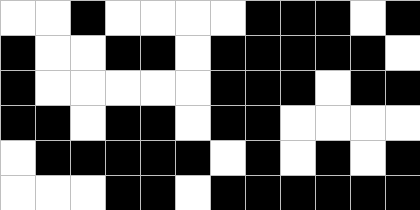[["white", "white", "black", "white", "white", "white", "white", "black", "black", "black", "white", "black"], ["black", "white", "white", "black", "black", "white", "black", "black", "black", "black", "black", "white"], ["black", "white", "white", "white", "white", "white", "black", "black", "black", "white", "black", "black"], ["black", "black", "white", "black", "black", "white", "black", "black", "white", "white", "white", "white"], ["white", "black", "black", "black", "black", "black", "white", "black", "white", "black", "white", "black"], ["white", "white", "white", "black", "black", "white", "black", "black", "black", "black", "black", "black"]]